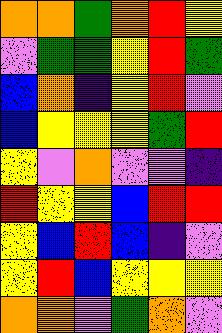[["orange", "orange", "green", "orange", "red", "yellow"], ["violet", "green", "green", "yellow", "red", "green"], ["blue", "orange", "indigo", "yellow", "red", "violet"], ["blue", "yellow", "yellow", "yellow", "green", "red"], ["yellow", "violet", "orange", "violet", "violet", "indigo"], ["red", "yellow", "yellow", "blue", "red", "red"], ["yellow", "blue", "red", "blue", "indigo", "violet"], ["yellow", "red", "blue", "yellow", "yellow", "yellow"], ["orange", "orange", "violet", "green", "orange", "violet"]]